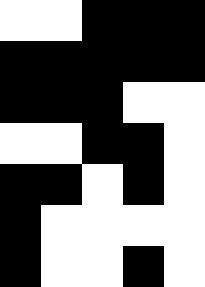[["white", "white", "black", "black", "black"], ["black", "black", "black", "black", "black"], ["black", "black", "black", "white", "white"], ["white", "white", "black", "black", "white"], ["black", "black", "white", "black", "white"], ["black", "white", "white", "white", "white"], ["black", "white", "white", "black", "white"]]